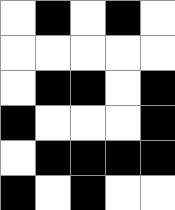[["white", "black", "white", "black", "white"], ["white", "white", "white", "white", "white"], ["white", "black", "black", "white", "black"], ["black", "white", "white", "white", "black"], ["white", "black", "black", "black", "black"], ["black", "white", "black", "white", "white"]]